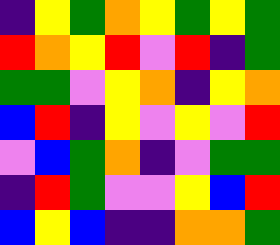[["indigo", "yellow", "green", "orange", "yellow", "green", "yellow", "green"], ["red", "orange", "yellow", "red", "violet", "red", "indigo", "green"], ["green", "green", "violet", "yellow", "orange", "indigo", "yellow", "orange"], ["blue", "red", "indigo", "yellow", "violet", "yellow", "violet", "red"], ["violet", "blue", "green", "orange", "indigo", "violet", "green", "green"], ["indigo", "red", "green", "violet", "violet", "yellow", "blue", "red"], ["blue", "yellow", "blue", "indigo", "indigo", "orange", "orange", "green"]]